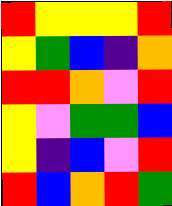[["red", "yellow", "yellow", "yellow", "red"], ["yellow", "green", "blue", "indigo", "orange"], ["red", "red", "orange", "violet", "red"], ["yellow", "violet", "green", "green", "blue"], ["yellow", "indigo", "blue", "violet", "red"], ["red", "blue", "orange", "red", "green"]]